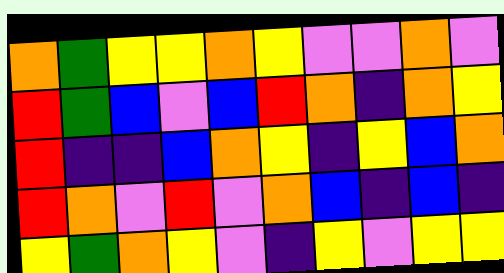[["orange", "green", "yellow", "yellow", "orange", "yellow", "violet", "violet", "orange", "violet"], ["red", "green", "blue", "violet", "blue", "red", "orange", "indigo", "orange", "yellow"], ["red", "indigo", "indigo", "blue", "orange", "yellow", "indigo", "yellow", "blue", "orange"], ["red", "orange", "violet", "red", "violet", "orange", "blue", "indigo", "blue", "indigo"], ["yellow", "green", "orange", "yellow", "violet", "indigo", "yellow", "violet", "yellow", "yellow"]]